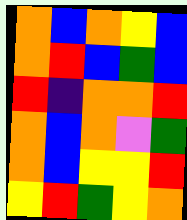[["orange", "blue", "orange", "yellow", "blue"], ["orange", "red", "blue", "green", "blue"], ["red", "indigo", "orange", "orange", "red"], ["orange", "blue", "orange", "violet", "green"], ["orange", "blue", "yellow", "yellow", "red"], ["yellow", "red", "green", "yellow", "orange"]]